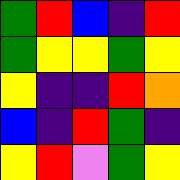[["green", "red", "blue", "indigo", "red"], ["green", "yellow", "yellow", "green", "yellow"], ["yellow", "indigo", "indigo", "red", "orange"], ["blue", "indigo", "red", "green", "indigo"], ["yellow", "red", "violet", "green", "yellow"]]